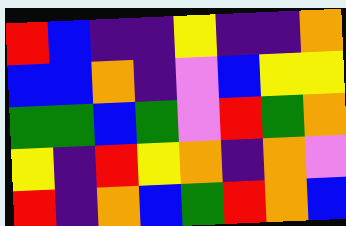[["red", "blue", "indigo", "indigo", "yellow", "indigo", "indigo", "orange"], ["blue", "blue", "orange", "indigo", "violet", "blue", "yellow", "yellow"], ["green", "green", "blue", "green", "violet", "red", "green", "orange"], ["yellow", "indigo", "red", "yellow", "orange", "indigo", "orange", "violet"], ["red", "indigo", "orange", "blue", "green", "red", "orange", "blue"]]